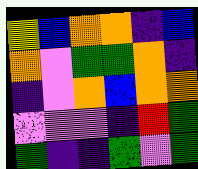[["yellow", "blue", "orange", "orange", "indigo", "blue"], ["orange", "violet", "green", "green", "orange", "indigo"], ["indigo", "violet", "orange", "blue", "orange", "orange"], ["violet", "violet", "violet", "indigo", "red", "green"], ["green", "indigo", "indigo", "green", "violet", "green"]]